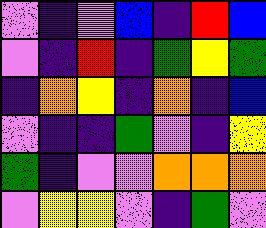[["violet", "indigo", "violet", "blue", "indigo", "red", "blue"], ["violet", "indigo", "red", "indigo", "green", "yellow", "green"], ["indigo", "orange", "yellow", "indigo", "orange", "indigo", "blue"], ["violet", "indigo", "indigo", "green", "violet", "indigo", "yellow"], ["green", "indigo", "violet", "violet", "orange", "orange", "orange"], ["violet", "yellow", "yellow", "violet", "indigo", "green", "violet"]]